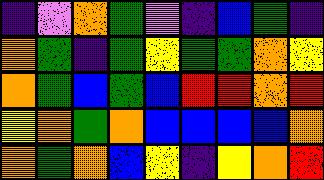[["indigo", "violet", "orange", "green", "violet", "indigo", "blue", "green", "indigo"], ["orange", "green", "indigo", "green", "yellow", "green", "green", "orange", "yellow"], ["orange", "green", "blue", "green", "blue", "red", "red", "orange", "red"], ["yellow", "orange", "green", "orange", "blue", "blue", "blue", "blue", "orange"], ["orange", "green", "orange", "blue", "yellow", "indigo", "yellow", "orange", "red"]]